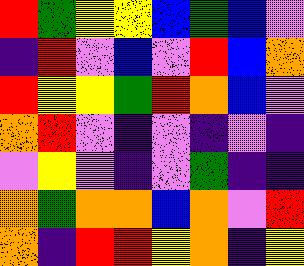[["red", "green", "yellow", "yellow", "blue", "green", "blue", "violet"], ["indigo", "red", "violet", "blue", "violet", "red", "blue", "orange"], ["red", "yellow", "yellow", "green", "red", "orange", "blue", "violet"], ["orange", "red", "violet", "indigo", "violet", "indigo", "violet", "indigo"], ["violet", "yellow", "violet", "indigo", "violet", "green", "indigo", "indigo"], ["orange", "green", "orange", "orange", "blue", "orange", "violet", "red"], ["orange", "indigo", "red", "red", "yellow", "orange", "indigo", "yellow"]]